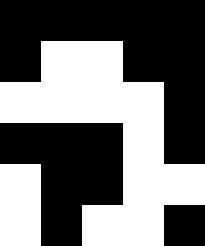[["black", "black", "black", "black", "black"], ["black", "white", "white", "black", "black"], ["white", "white", "white", "white", "black"], ["black", "black", "black", "white", "black"], ["white", "black", "black", "white", "white"], ["white", "black", "white", "white", "black"]]